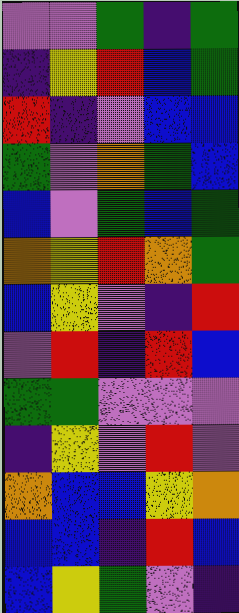[["violet", "violet", "green", "indigo", "green"], ["indigo", "yellow", "red", "blue", "green"], ["red", "indigo", "violet", "blue", "blue"], ["green", "violet", "orange", "green", "blue"], ["blue", "violet", "green", "blue", "green"], ["orange", "yellow", "red", "orange", "green"], ["blue", "yellow", "violet", "indigo", "red"], ["violet", "red", "indigo", "red", "blue"], ["green", "green", "violet", "violet", "violet"], ["indigo", "yellow", "violet", "red", "violet"], ["orange", "blue", "blue", "yellow", "orange"], ["blue", "blue", "indigo", "red", "blue"], ["blue", "yellow", "green", "violet", "indigo"]]